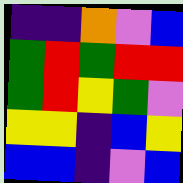[["indigo", "indigo", "orange", "violet", "blue"], ["green", "red", "green", "red", "red"], ["green", "red", "yellow", "green", "violet"], ["yellow", "yellow", "indigo", "blue", "yellow"], ["blue", "blue", "indigo", "violet", "blue"]]